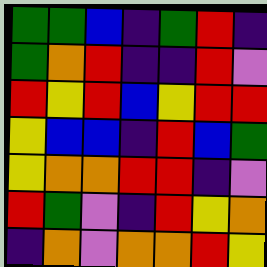[["green", "green", "blue", "indigo", "green", "red", "indigo"], ["green", "orange", "red", "indigo", "indigo", "red", "violet"], ["red", "yellow", "red", "blue", "yellow", "red", "red"], ["yellow", "blue", "blue", "indigo", "red", "blue", "green"], ["yellow", "orange", "orange", "red", "red", "indigo", "violet"], ["red", "green", "violet", "indigo", "red", "yellow", "orange"], ["indigo", "orange", "violet", "orange", "orange", "red", "yellow"]]